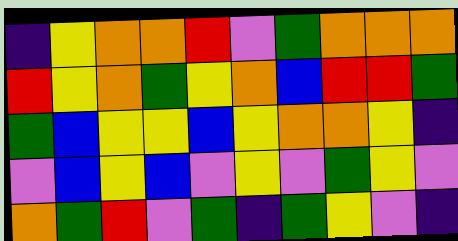[["indigo", "yellow", "orange", "orange", "red", "violet", "green", "orange", "orange", "orange"], ["red", "yellow", "orange", "green", "yellow", "orange", "blue", "red", "red", "green"], ["green", "blue", "yellow", "yellow", "blue", "yellow", "orange", "orange", "yellow", "indigo"], ["violet", "blue", "yellow", "blue", "violet", "yellow", "violet", "green", "yellow", "violet"], ["orange", "green", "red", "violet", "green", "indigo", "green", "yellow", "violet", "indigo"]]